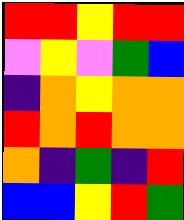[["red", "red", "yellow", "red", "red"], ["violet", "yellow", "violet", "green", "blue"], ["indigo", "orange", "yellow", "orange", "orange"], ["red", "orange", "red", "orange", "orange"], ["orange", "indigo", "green", "indigo", "red"], ["blue", "blue", "yellow", "red", "green"]]